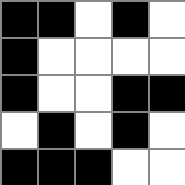[["black", "black", "white", "black", "white"], ["black", "white", "white", "white", "white"], ["black", "white", "white", "black", "black"], ["white", "black", "white", "black", "white"], ["black", "black", "black", "white", "white"]]